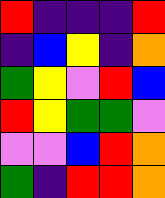[["red", "indigo", "indigo", "indigo", "red"], ["indigo", "blue", "yellow", "indigo", "orange"], ["green", "yellow", "violet", "red", "blue"], ["red", "yellow", "green", "green", "violet"], ["violet", "violet", "blue", "red", "orange"], ["green", "indigo", "red", "red", "orange"]]